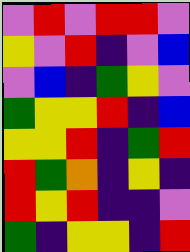[["violet", "red", "violet", "red", "red", "violet"], ["yellow", "violet", "red", "indigo", "violet", "blue"], ["violet", "blue", "indigo", "green", "yellow", "violet"], ["green", "yellow", "yellow", "red", "indigo", "blue"], ["yellow", "yellow", "red", "indigo", "green", "red"], ["red", "green", "orange", "indigo", "yellow", "indigo"], ["red", "yellow", "red", "indigo", "indigo", "violet"], ["green", "indigo", "yellow", "yellow", "indigo", "red"]]